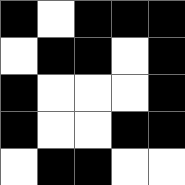[["black", "white", "black", "black", "black"], ["white", "black", "black", "white", "black"], ["black", "white", "white", "white", "black"], ["black", "white", "white", "black", "black"], ["white", "black", "black", "white", "white"]]